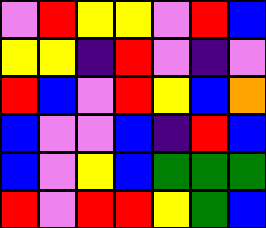[["violet", "red", "yellow", "yellow", "violet", "red", "blue"], ["yellow", "yellow", "indigo", "red", "violet", "indigo", "violet"], ["red", "blue", "violet", "red", "yellow", "blue", "orange"], ["blue", "violet", "violet", "blue", "indigo", "red", "blue"], ["blue", "violet", "yellow", "blue", "green", "green", "green"], ["red", "violet", "red", "red", "yellow", "green", "blue"]]